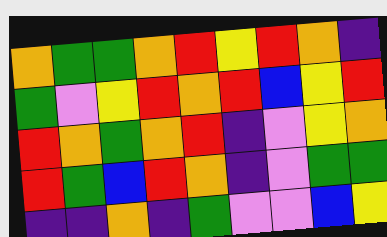[["orange", "green", "green", "orange", "red", "yellow", "red", "orange", "indigo"], ["green", "violet", "yellow", "red", "orange", "red", "blue", "yellow", "red"], ["red", "orange", "green", "orange", "red", "indigo", "violet", "yellow", "orange"], ["red", "green", "blue", "red", "orange", "indigo", "violet", "green", "green"], ["indigo", "indigo", "orange", "indigo", "green", "violet", "violet", "blue", "yellow"]]